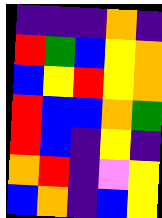[["indigo", "indigo", "indigo", "orange", "indigo"], ["red", "green", "blue", "yellow", "orange"], ["blue", "yellow", "red", "yellow", "orange"], ["red", "blue", "blue", "orange", "green"], ["red", "blue", "indigo", "yellow", "indigo"], ["orange", "red", "indigo", "violet", "yellow"], ["blue", "orange", "indigo", "blue", "yellow"]]